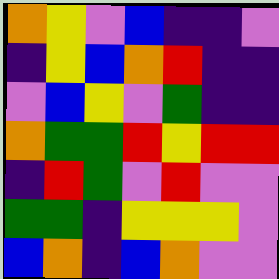[["orange", "yellow", "violet", "blue", "indigo", "indigo", "violet"], ["indigo", "yellow", "blue", "orange", "red", "indigo", "indigo"], ["violet", "blue", "yellow", "violet", "green", "indigo", "indigo"], ["orange", "green", "green", "red", "yellow", "red", "red"], ["indigo", "red", "green", "violet", "red", "violet", "violet"], ["green", "green", "indigo", "yellow", "yellow", "yellow", "violet"], ["blue", "orange", "indigo", "blue", "orange", "violet", "violet"]]